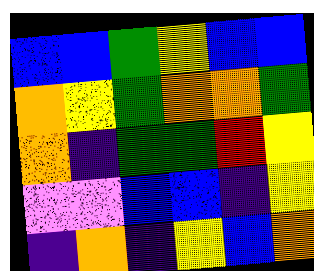[["blue", "blue", "green", "yellow", "blue", "blue"], ["orange", "yellow", "green", "orange", "orange", "green"], ["orange", "indigo", "green", "green", "red", "yellow"], ["violet", "violet", "blue", "blue", "indigo", "yellow"], ["indigo", "orange", "indigo", "yellow", "blue", "orange"]]